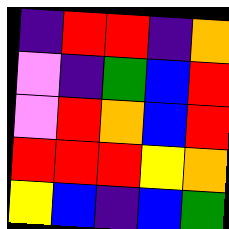[["indigo", "red", "red", "indigo", "orange"], ["violet", "indigo", "green", "blue", "red"], ["violet", "red", "orange", "blue", "red"], ["red", "red", "red", "yellow", "orange"], ["yellow", "blue", "indigo", "blue", "green"]]